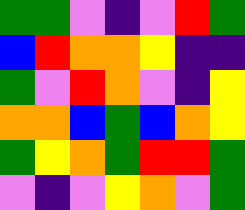[["green", "green", "violet", "indigo", "violet", "red", "green"], ["blue", "red", "orange", "orange", "yellow", "indigo", "indigo"], ["green", "violet", "red", "orange", "violet", "indigo", "yellow"], ["orange", "orange", "blue", "green", "blue", "orange", "yellow"], ["green", "yellow", "orange", "green", "red", "red", "green"], ["violet", "indigo", "violet", "yellow", "orange", "violet", "green"]]